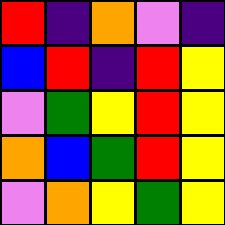[["red", "indigo", "orange", "violet", "indigo"], ["blue", "red", "indigo", "red", "yellow"], ["violet", "green", "yellow", "red", "yellow"], ["orange", "blue", "green", "red", "yellow"], ["violet", "orange", "yellow", "green", "yellow"]]